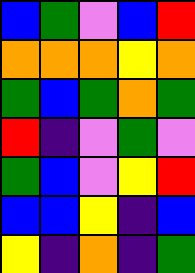[["blue", "green", "violet", "blue", "red"], ["orange", "orange", "orange", "yellow", "orange"], ["green", "blue", "green", "orange", "green"], ["red", "indigo", "violet", "green", "violet"], ["green", "blue", "violet", "yellow", "red"], ["blue", "blue", "yellow", "indigo", "blue"], ["yellow", "indigo", "orange", "indigo", "green"]]